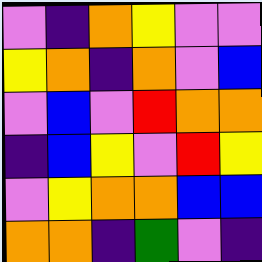[["violet", "indigo", "orange", "yellow", "violet", "violet"], ["yellow", "orange", "indigo", "orange", "violet", "blue"], ["violet", "blue", "violet", "red", "orange", "orange"], ["indigo", "blue", "yellow", "violet", "red", "yellow"], ["violet", "yellow", "orange", "orange", "blue", "blue"], ["orange", "orange", "indigo", "green", "violet", "indigo"]]